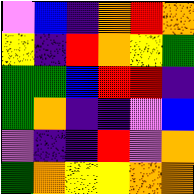[["violet", "blue", "indigo", "orange", "red", "orange"], ["yellow", "indigo", "red", "orange", "yellow", "green"], ["green", "green", "blue", "red", "red", "indigo"], ["green", "orange", "indigo", "indigo", "violet", "blue"], ["violet", "indigo", "indigo", "red", "violet", "orange"], ["green", "orange", "yellow", "yellow", "orange", "orange"]]